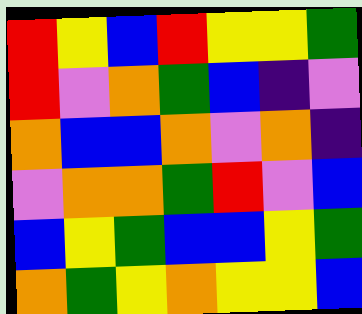[["red", "yellow", "blue", "red", "yellow", "yellow", "green"], ["red", "violet", "orange", "green", "blue", "indigo", "violet"], ["orange", "blue", "blue", "orange", "violet", "orange", "indigo"], ["violet", "orange", "orange", "green", "red", "violet", "blue"], ["blue", "yellow", "green", "blue", "blue", "yellow", "green"], ["orange", "green", "yellow", "orange", "yellow", "yellow", "blue"]]